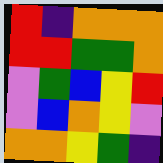[["red", "indigo", "orange", "orange", "orange"], ["red", "red", "green", "green", "orange"], ["violet", "green", "blue", "yellow", "red"], ["violet", "blue", "orange", "yellow", "violet"], ["orange", "orange", "yellow", "green", "indigo"]]